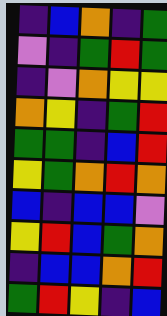[["indigo", "blue", "orange", "indigo", "green"], ["violet", "indigo", "green", "red", "green"], ["indigo", "violet", "orange", "yellow", "yellow"], ["orange", "yellow", "indigo", "green", "red"], ["green", "green", "indigo", "blue", "red"], ["yellow", "green", "orange", "red", "orange"], ["blue", "indigo", "blue", "blue", "violet"], ["yellow", "red", "blue", "green", "orange"], ["indigo", "blue", "blue", "orange", "red"], ["green", "red", "yellow", "indigo", "blue"]]